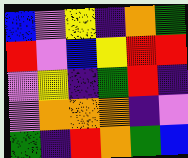[["blue", "violet", "yellow", "indigo", "orange", "green"], ["red", "violet", "blue", "yellow", "red", "red"], ["violet", "yellow", "indigo", "green", "red", "indigo"], ["violet", "orange", "orange", "orange", "indigo", "violet"], ["green", "indigo", "red", "orange", "green", "blue"]]